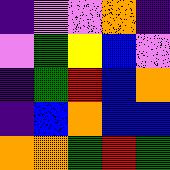[["indigo", "violet", "violet", "orange", "indigo"], ["violet", "green", "yellow", "blue", "violet"], ["indigo", "green", "red", "blue", "orange"], ["indigo", "blue", "orange", "blue", "blue"], ["orange", "orange", "green", "red", "green"]]